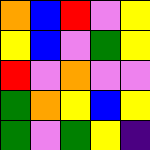[["orange", "blue", "red", "violet", "yellow"], ["yellow", "blue", "violet", "green", "yellow"], ["red", "violet", "orange", "violet", "violet"], ["green", "orange", "yellow", "blue", "yellow"], ["green", "violet", "green", "yellow", "indigo"]]